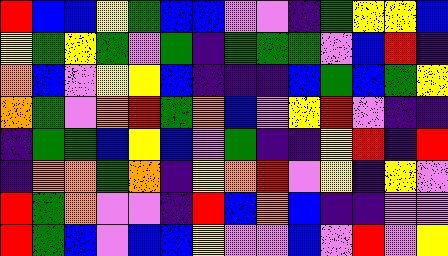[["red", "blue", "blue", "yellow", "green", "blue", "blue", "violet", "violet", "indigo", "green", "yellow", "yellow", "blue"], ["yellow", "green", "yellow", "green", "violet", "green", "indigo", "green", "green", "green", "violet", "blue", "red", "indigo"], ["orange", "blue", "violet", "yellow", "yellow", "blue", "indigo", "indigo", "indigo", "blue", "green", "blue", "green", "yellow"], ["orange", "green", "violet", "orange", "red", "green", "orange", "blue", "violet", "yellow", "red", "violet", "indigo", "indigo"], ["indigo", "green", "green", "blue", "yellow", "blue", "violet", "green", "indigo", "indigo", "yellow", "red", "indigo", "red"], ["indigo", "orange", "orange", "green", "orange", "indigo", "yellow", "orange", "red", "violet", "yellow", "indigo", "yellow", "violet"], ["red", "green", "orange", "violet", "violet", "indigo", "red", "blue", "orange", "blue", "indigo", "indigo", "violet", "violet"], ["red", "green", "blue", "violet", "blue", "blue", "yellow", "violet", "violet", "blue", "violet", "red", "violet", "yellow"]]